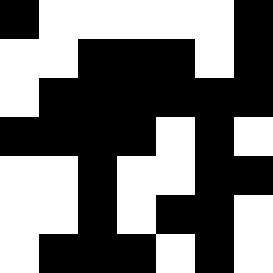[["black", "white", "white", "white", "white", "white", "black"], ["white", "white", "black", "black", "black", "white", "black"], ["white", "black", "black", "black", "black", "black", "black"], ["black", "black", "black", "black", "white", "black", "white"], ["white", "white", "black", "white", "white", "black", "black"], ["white", "white", "black", "white", "black", "black", "white"], ["white", "black", "black", "black", "white", "black", "white"]]